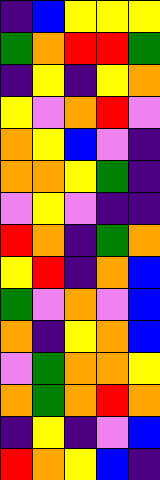[["indigo", "blue", "yellow", "yellow", "yellow"], ["green", "orange", "red", "red", "green"], ["indigo", "yellow", "indigo", "yellow", "orange"], ["yellow", "violet", "orange", "red", "violet"], ["orange", "yellow", "blue", "violet", "indigo"], ["orange", "orange", "yellow", "green", "indigo"], ["violet", "yellow", "violet", "indigo", "indigo"], ["red", "orange", "indigo", "green", "orange"], ["yellow", "red", "indigo", "orange", "blue"], ["green", "violet", "orange", "violet", "blue"], ["orange", "indigo", "yellow", "orange", "blue"], ["violet", "green", "orange", "orange", "yellow"], ["orange", "green", "orange", "red", "orange"], ["indigo", "yellow", "indigo", "violet", "blue"], ["red", "orange", "yellow", "blue", "indigo"]]